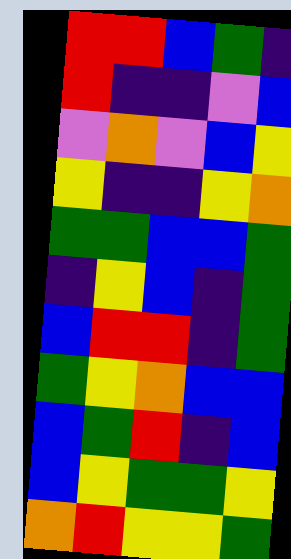[["red", "red", "blue", "green", "indigo"], ["red", "indigo", "indigo", "violet", "blue"], ["violet", "orange", "violet", "blue", "yellow"], ["yellow", "indigo", "indigo", "yellow", "orange"], ["green", "green", "blue", "blue", "green"], ["indigo", "yellow", "blue", "indigo", "green"], ["blue", "red", "red", "indigo", "green"], ["green", "yellow", "orange", "blue", "blue"], ["blue", "green", "red", "indigo", "blue"], ["blue", "yellow", "green", "green", "yellow"], ["orange", "red", "yellow", "yellow", "green"]]